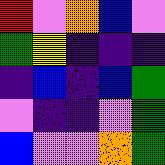[["red", "violet", "orange", "blue", "violet"], ["green", "yellow", "indigo", "indigo", "indigo"], ["indigo", "blue", "indigo", "blue", "green"], ["violet", "indigo", "indigo", "violet", "green"], ["blue", "violet", "violet", "orange", "green"]]